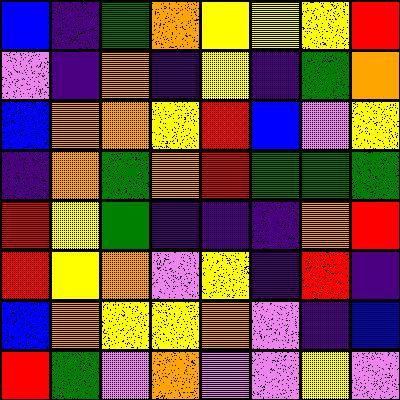[["blue", "indigo", "green", "orange", "yellow", "yellow", "yellow", "red"], ["violet", "indigo", "orange", "indigo", "yellow", "indigo", "green", "orange"], ["blue", "orange", "orange", "yellow", "red", "blue", "violet", "yellow"], ["indigo", "orange", "green", "orange", "red", "green", "green", "green"], ["red", "yellow", "green", "indigo", "indigo", "indigo", "orange", "red"], ["red", "yellow", "orange", "violet", "yellow", "indigo", "red", "indigo"], ["blue", "orange", "yellow", "yellow", "orange", "violet", "indigo", "blue"], ["red", "green", "violet", "orange", "violet", "violet", "yellow", "violet"]]